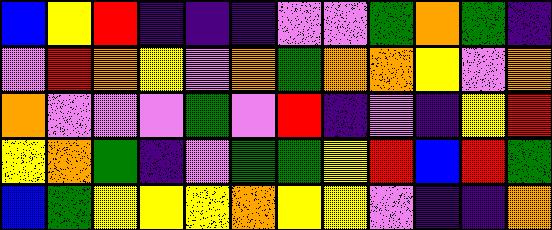[["blue", "yellow", "red", "indigo", "indigo", "indigo", "violet", "violet", "green", "orange", "green", "indigo"], ["violet", "red", "orange", "yellow", "violet", "orange", "green", "orange", "orange", "yellow", "violet", "orange"], ["orange", "violet", "violet", "violet", "green", "violet", "red", "indigo", "violet", "indigo", "yellow", "red"], ["yellow", "orange", "green", "indigo", "violet", "green", "green", "yellow", "red", "blue", "red", "green"], ["blue", "green", "yellow", "yellow", "yellow", "orange", "yellow", "yellow", "violet", "indigo", "indigo", "orange"]]